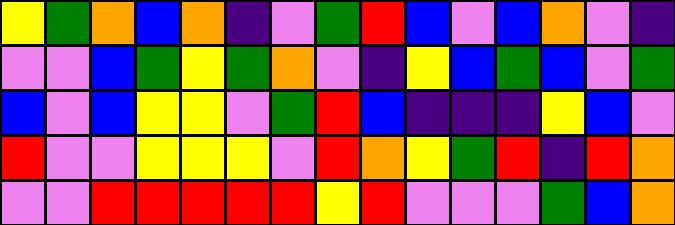[["yellow", "green", "orange", "blue", "orange", "indigo", "violet", "green", "red", "blue", "violet", "blue", "orange", "violet", "indigo"], ["violet", "violet", "blue", "green", "yellow", "green", "orange", "violet", "indigo", "yellow", "blue", "green", "blue", "violet", "green"], ["blue", "violet", "blue", "yellow", "yellow", "violet", "green", "red", "blue", "indigo", "indigo", "indigo", "yellow", "blue", "violet"], ["red", "violet", "violet", "yellow", "yellow", "yellow", "violet", "red", "orange", "yellow", "green", "red", "indigo", "red", "orange"], ["violet", "violet", "red", "red", "red", "red", "red", "yellow", "red", "violet", "violet", "violet", "green", "blue", "orange"]]